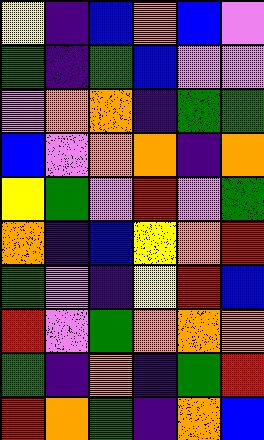[["yellow", "indigo", "blue", "orange", "blue", "violet"], ["green", "indigo", "green", "blue", "violet", "violet"], ["violet", "orange", "orange", "indigo", "green", "green"], ["blue", "violet", "orange", "orange", "indigo", "orange"], ["yellow", "green", "violet", "red", "violet", "green"], ["orange", "indigo", "blue", "yellow", "orange", "red"], ["green", "violet", "indigo", "yellow", "red", "blue"], ["red", "violet", "green", "orange", "orange", "orange"], ["green", "indigo", "orange", "indigo", "green", "red"], ["red", "orange", "green", "indigo", "orange", "blue"]]